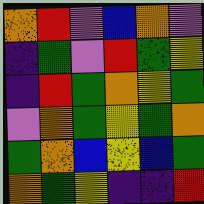[["orange", "red", "violet", "blue", "orange", "violet"], ["indigo", "green", "violet", "red", "green", "yellow"], ["indigo", "red", "green", "orange", "yellow", "green"], ["violet", "orange", "green", "yellow", "green", "orange"], ["green", "orange", "blue", "yellow", "blue", "green"], ["orange", "green", "yellow", "indigo", "indigo", "red"]]